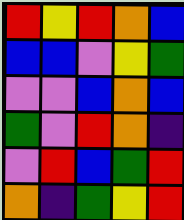[["red", "yellow", "red", "orange", "blue"], ["blue", "blue", "violet", "yellow", "green"], ["violet", "violet", "blue", "orange", "blue"], ["green", "violet", "red", "orange", "indigo"], ["violet", "red", "blue", "green", "red"], ["orange", "indigo", "green", "yellow", "red"]]